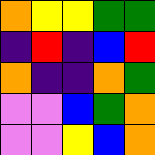[["orange", "yellow", "yellow", "green", "green"], ["indigo", "red", "indigo", "blue", "red"], ["orange", "indigo", "indigo", "orange", "green"], ["violet", "violet", "blue", "green", "orange"], ["violet", "violet", "yellow", "blue", "orange"]]